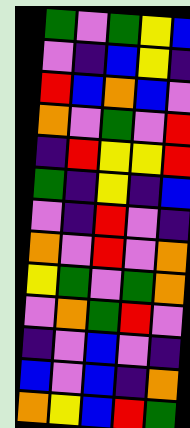[["green", "violet", "green", "yellow", "blue"], ["violet", "indigo", "blue", "yellow", "indigo"], ["red", "blue", "orange", "blue", "violet"], ["orange", "violet", "green", "violet", "red"], ["indigo", "red", "yellow", "yellow", "red"], ["green", "indigo", "yellow", "indigo", "blue"], ["violet", "indigo", "red", "violet", "indigo"], ["orange", "violet", "red", "violet", "orange"], ["yellow", "green", "violet", "green", "orange"], ["violet", "orange", "green", "red", "violet"], ["indigo", "violet", "blue", "violet", "indigo"], ["blue", "violet", "blue", "indigo", "orange"], ["orange", "yellow", "blue", "red", "green"]]